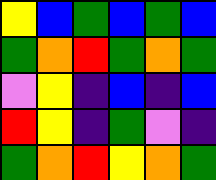[["yellow", "blue", "green", "blue", "green", "blue"], ["green", "orange", "red", "green", "orange", "green"], ["violet", "yellow", "indigo", "blue", "indigo", "blue"], ["red", "yellow", "indigo", "green", "violet", "indigo"], ["green", "orange", "red", "yellow", "orange", "green"]]